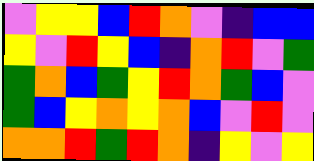[["violet", "yellow", "yellow", "blue", "red", "orange", "violet", "indigo", "blue", "blue"], ["yellow", "violet", "red", "yellow", "blue", "indigo", "orange", "red", "violet", "green"], ["green", "orange", "blue", "green", "yellow", "red", "orange", "green", "blue", "violet"], ["green", "blue", "yellow", "orange", "yellow", "orange", "blue", "violet", "red", "violet"], ["orange", "orange", "red", "green", "red", "orange", "indigo", "yellow", "violet", "yellow"]]